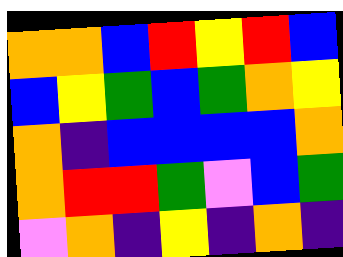[["orange", "orange", "blue", "red", "yellow", "red", "blue"], ["blue", "yellow", "green", "blue", "green", "orange", "yellow"], ["orange", "indigo", "blue", "blue", "blue", "blue", "orange"], ["orange", "red", "red", "green", "violet", "blue", "green"], ["violet", "orange", "indigo", "yellow", "indigo", "orange", "indigo"]]